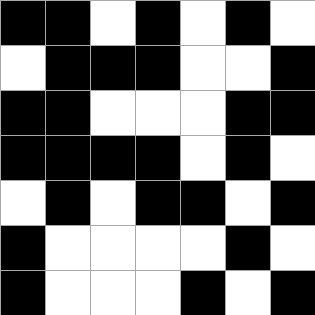[["black", "black", "white", "black", "white", "black", "white"], ["white", "black", "black", "black", "white", "white", "black"], ["black", "black", "white", "white", "white", "black", "black"], ["black", "black", "black", "black", "white", "black", "white"], ["white", "black", "white", "black", "black", "white", "black"], ["black", "white", "white", "white", "white", "black", "white"], ["black", "white", "white", "white", "black", "white", "black"]]